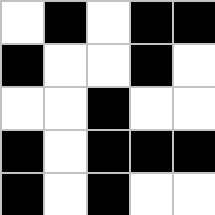[["white", "black", "white", "black", "black"], ["black", "white", "white", "black", "white"], ["white", "white", "black", "white", "white"], ["black", "white", "black", "black", "black"], ["black", "white", "black", "white", "white"]]